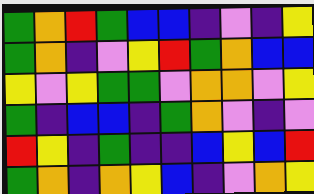[["green", "orange", "red", "green", "blue", "blue", "indigo", "violet", "indigo", "yellow"], ["green", "orange", "indigo", "violet", "yellow", "red", "green", "orange", "blue", "blue"], ["yellow", "violet", "yellow", "green", "green", "violet", "orange", "orange", "violet", "yellow"], ["green", "indigo", "blue", "blue", "indigo", "green", "orange", "violet", "indigo", "violet"], ["red", "yellow", "indigo", "green", "indigo", "indigo", "blue", "yellow", "blue", "red"], ["green", "orange", "indigo", "orange", "yellow", "blue", "indigo", "violet", "orange", "yellow"]]